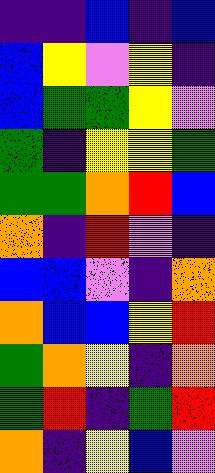[["indigo", "indigo", "blue", "indigo", "blue"], ["blue", "yellow", "violet", "yellow", "indigo"], ["blue", "green", "green", "yellow", "violet"], ["green", "indigo", "yellow", "yellow", "green"], ["green", "green", "orange", "red", "blue"], ["orange", "indigo", "red", "violet", "indigo"], ["blue", "blue", "violet", "indigo", "orange"], ["orange", "blue", "blue", "yellow", "red"], ["green", "orange", "yellow", "indigo", "orange"], ["green", "red", "indigo", "green", "red"], ["orange", "indigo", "yellow", "blue", "violet"]]